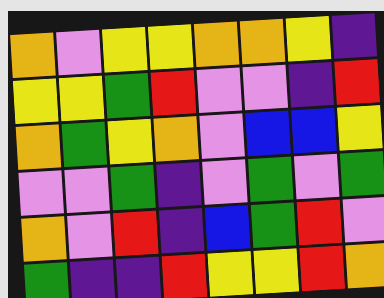[["orange", "violet", "yellow", "yellow", "orange", "orange", "yellow", "indigo"], ["yellow", "yellow", "green", "red", "violet", "violet", "indigo", "red"], ["orange", "green", "yellow", "orange", "violet", "blue", "blue", "yellow"], ["violet", "violet", "green", "indigo", "violet", "green", "violet", "green"], ["orange", "violet", "red", "indigo", "blue", "green", "red", "violet"], ["green", "indigo", "indigo", "red", "yellow", "yellow", "red", "orange"]]